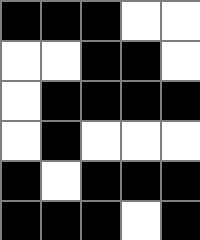[["black", "black", "black", "white", "white"], ["white", "white", "black", "black", "white"], ["white", "black", "black", "black", "black"], ["white", "black", "white", "white", "white"], ["black", "white", "black", "black", "black"], ["black", "black", "black", "white", "black"]]